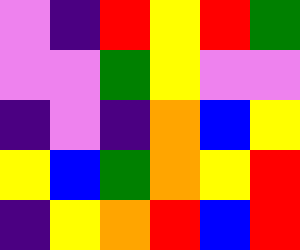[["violet", "indigo", "red", "yellow", "red", "green"], ["violet", "violet", "green", "yellow", "violet", "violet"], ["indigo", "violet", "indigo", "orange", "blue", "yellow"], ["yellow", "blue", "green", "orange", "yellow", "red"], ["indigo", "yellow", "orange", "red", "blue", "red"]]